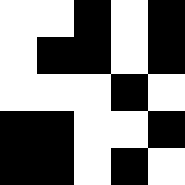[["white", "white", "black", "white", "black"], ["white", "black", "black", "white", "black"], ["white", "white", "white", "black", "white"], ["black", "black", "white", "white", "black"], ["black", "black", "white", "black", "white"]]